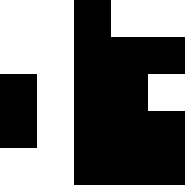[["white", "white", "black", "white", "white"], ["white", "white", "black", "black", "black"], ["black", "white", "black", "black", "white"], ["black", "white", "black", "black", "black"], ["white", "white", "black", "black", "black"]]